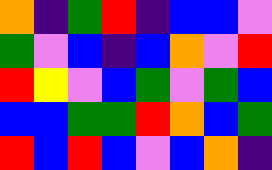[["orange", "indigo", "green", "red", "indigo", "blue", "blue", "violet"], ["green", "violet", "blue", "indigo", "blue", "orange", "violet", "red"], ["red", "yellow", "violet", "blue", "green", "violet", "green", "blue"], ["blue", "blue", "green", "green", "red", "orange", "blue", "green"], ["red", "blue", "red", "blue", "violet", "blue", "orange", "indigo"]]